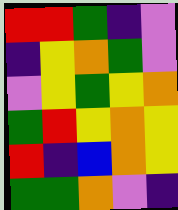[["red", "red", "green", "indigo", "violet"], ["indigo", "yellow", "orange", "green", "violet"], ["violet", "yellow", "green", "yellow", "orange"], ["green", "red", "yellow", "orange", "yellow"], ["red", "indigo", "blue", "orange", "yellow"], ["green", "green", "orange", "violet", "indigo"]]